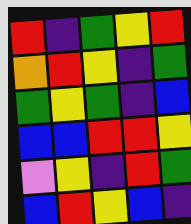[["red", "indigo", "green", "yellow", "red"], ["orange", "red", "yellow", "indigo", "green"], ["green", "yellow", "green", "indigo", "blue"], ["blue", "blue", "red", "red", "yellow"], ["violet", "yellow", "indigo", "red", "green"], ["blue", "red", "yellow", "blue", "indigo"]]